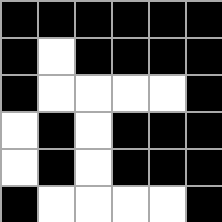[["black", "black", "black", "black", "black", "black"], ["black", "white", "black", "black", "black", "black"], ["black", "white", "white", "white", "white", "black"], ["white", "black", "white", "black", "black", "black"], ["white", "black", "white", "black", "black", "black"], ["black", "white", "white", "white", "white", "black"]]